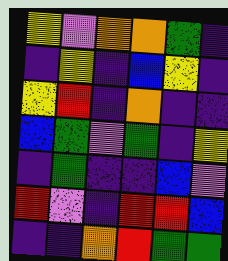[["yellow", "violet", "orange", "orange", "green", "indigo"], ["indigo", "yellow", "indigo", "blue", "yellow", "indigo"], ["yellow", "red", "indigo", "orange", "indigo", "indigo"], ["blue", "green", "violet", "green", "indigo", "yellow"], ["indigo", "green", "indigo", "indigo", "blue", "violet"], ["red", "violet", "indigo", "red", "red", "blue"], ["indigo", "indigo", "orange", "red", "green", "green"]]